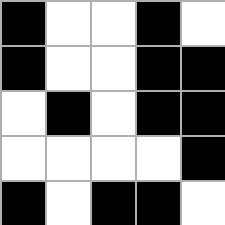[["black", "white", "white", "black", "white"], ["black", "white", "white", "black", "black"], ["white", "black", "white", "black", "black"], ["white", "white", "white", "white", "black"], ["black", "white", "black", "black", "white"]]